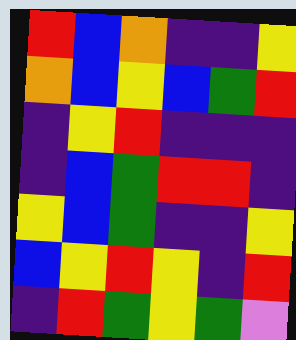[["red", "blue", "orange", "indigo", "indigo", "yellow"], ["orange", "blue", "yellow", "blue", "green", "red"], ["indigo", "yellow", "red", "indigo", "indigo", "indigo"], ["indigo", "blue", "green", "red", "red", "indigo"], ["yellow", "blue", "green", "indigo", "indigo", "yellow"], ["blue", "yellow", "red", "yellow", "indigo", "red"], ["indigo", "red", "green", "yellow", "green", "violet"]]